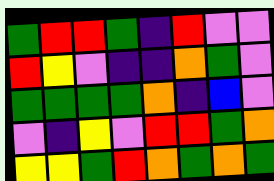[["green", "red", "red", "green", "indigo", "red", "violet", "violet"], ["red", "yellow", "violet", "indigo", "indigo", "orange", "green", "violet"], ["green", "green", "green", "green", "orange", "indigo", "blue", "violet"], ["violet", "indigo", "yellow", "violet", "red", "red", "green", "orange"], ["yellow", "yellow", "green", "red", "orange", "green", "orange", "green"]]